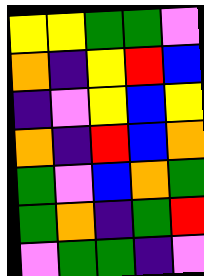[["yellow", "yellow", "green", "green", "violet"], ["orange", "indigo", "yellow", "red", "blue"], ["indigo", "violet", "yellow", "blue", "yellow"], ["orange", "indigo", "red", "blue", "orange"], ["green", "violet", "blue", "orange", "green"], ["green", "orange", "indigo", "green", "red"], ["violet", "green", "green", "indigo", "violet"]]